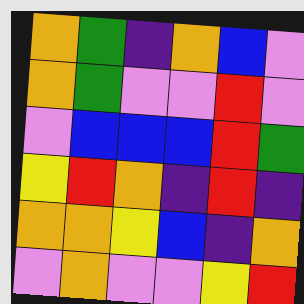[["orange", "green", "indigo", "orange", "blue", "violet"], ["orange", "green", "violet", "violet", "red", "violet"], ["violet", "blue", "blue", "blue", "red", "green"], ["yellow", "red", "orange", "indigo", "red", "indigo"], ["orange", "orange", "yellow", "blue", "indigo", "orange"], ["violet", "orange", "violet", "violet", "yellow", "red"]]